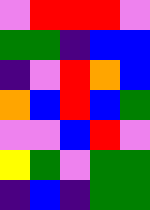[["violet", "red", "red", "red", "violet"], ["green", "green", "indigo", "blue", "blue"], ["indigo", "violet", "red", "orange", "blue"], ["orange", "blue", "red", "blue", "green"], ["violet", "violet", "blue", "red", "violet"], ["yellow", "green", "violet", "green", "green"], ["indigo", "blue", "indigo", "green", "green"]]